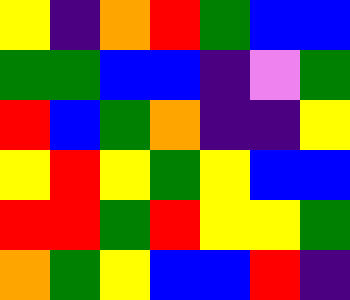[["yellow", "indigo", "orange", "red", "green", "blue", "blue"], ["green", "green", "blue", "blue", "indigo", "violet", "green"], ["red", "blue", "green", "orange", "indigo", "indigo", "yellow"], ["yellow", "red", "yellow", "green", "yellow", "blue", "blue"], ["red", "red", "green", "red", "yellow", "yellow", "green"], ["orange", "green", "yellow", "blue", "blue", "red", "indigo"]]